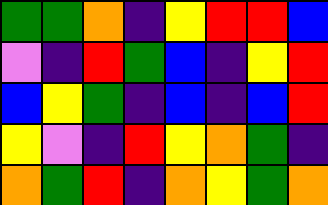[["green", "green", "orange", "indigo", "yellow", "red", "red", "blue"], ["violet", "indigo", "red", "green", "blue", "indigo", "yellow", "red"], ["blue", "yellow", "green", "indigo", "blue", "indigo", "blue", "red"], ["yellow", "violet", "indigo", "red", "yellow", "orange", "green", "indigo"], ["orange", "green", "red", "indigo", "orange", "yellow", "green", "orange"]]